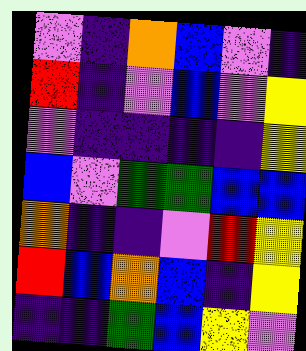[["violet", "indigo", "orange", "blue", "violet", "indigo"], ["red", "indigo", "violet", "blue", "violet", "yellow"], ["violet", "indigo", "indigo", "indigo", "indigo", "yellow"], ["blue", "violet", "green", "green", "blue", "blue"], ["orange", "indigo", "indigo", "violet", "red", "yellow"], ["red", "blue", "orange", "blue", "indigo", "yellow"], ["indigo", "indigo", "green", "blue", "yellow", "violet"]]